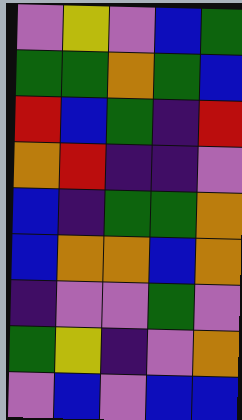[["violet", "yellow", "violet", "blue", "green"], ["green", "green", "orange", "green", "blue"], ["red", "blue", "green", "indigo", "red"], ["orange", "red", "indigo", "indigo", "violet"], ["blue", "indigo", "green", "green", "orange"], ["blue", "orange", "orange", "blue", "orange"], ["indigo", "violet", "violet", "green", "violet"], ["green", "yellow", "indigo", "violet", "orange"], ["violet", "blue", "violet", "blue", "blue"]]